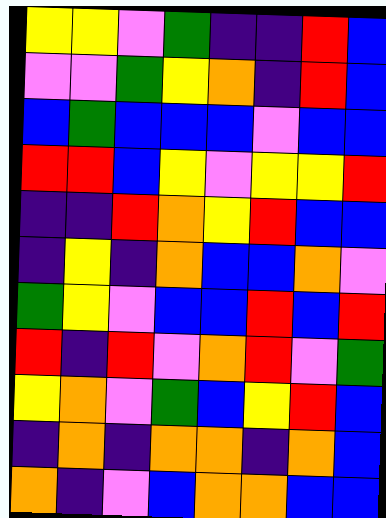[["yellow", "yellow", "violet", "green", "indigo", "indigo", "red", "blue"], ["violet", "violet", "green", "yellow", "orange", "indigo", "red", "blue"], ["blue", "green", "blue", "blue", "blue", "violet", "blue", "blue"], ["red", "red", "blue", "yellow", "violet", "yellow", "yellow", "red"], ["indigo", "indigo", "red", "orange", "yellow", "red", "blue", "blue"], ["indigo", "yellow", "indigo", "orange", "blue", "blue", "orange", "violet"], ["green", "yellow", "violet", "blue", "blue", "red", "blue", "red"], ["red", "indigo", "red", "violet", "orange", "red", "violet", "green"], ["yellow", "orange", "violet", "green", "blue", "yellow", "red", "blue"], ["indigo", "orange", "indigo", "orange", "orange", "indigo", "orange", "blue"], ["orange", "indigo", "violet", "blue", "orange", "orange", "blue", "blue"]]